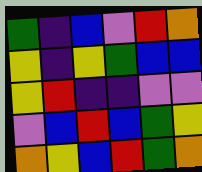[["green", "indigo", "blue", "violet", "red", "orange"], ["yellow", "indigo", "yellow", "green", "blue", "blue"], ["yellow", "red", "indigo", "indigo", "violet", "violet"], ["violet", "blue", "red", "blue", "green", "yellow"], ["orange", "yellow", "blue", "red", "green", "orange"]]